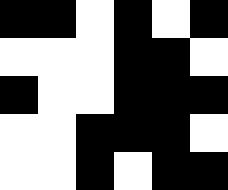[["black", "black", "white", "black", "white", "black"], ["white", "white", "white", "black", "black", "white"], ["black", "white", "white", "black", "black", "black"], ["white", "white", "black", "black", "black", "white"], ["white", "white", "black", "white", "black", "black"]]